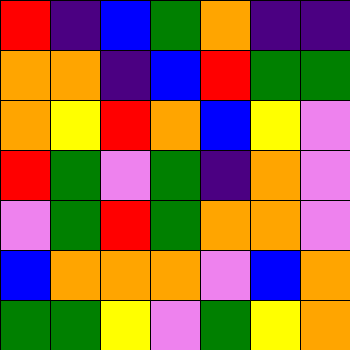[["red", "indigo", "blue", "green", "orange", "indigo", "indigo"], ["orange", "orange", "indigo", "blue", "red", "green", "green"], ["orange", "yellow", "red", "orange", "blue", "yellow", "violet"], ["red", "green", "violet", "green", "indigo", "orange", "violet"], ["violet", "green", "red", "green", "orange", "orange", "violet"], ["blue", "orange", "orange", "orange", "violet", "blue", "orange"], ["green", "green", "yellow", "violet", "green", "yellow", "orange"]]